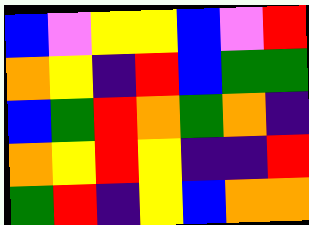[["blue", "violet", "yellow", "yellow", "blue", "violet", "red"], ["orange", "yellow", "indigo", "red", "blue", "green", "green"], ["blue", "green", "red", "orange", "green", "orange", "indigo"], ["orange", "yellow", "red", "yellow", "indigo", "indigo", "red"], ["green", "red", "indigo", "yellow", "blue", "orange", "orange"]]